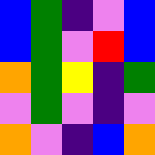[["blue", "green", "indigo", "violet", "blue"], ["blue", "green", "violet", "red", "blue"], ["orange", "green", "yellow", "indigo", "green"], ["violet", "green", "violet", "indigo", "violet"], ["orange", "violet", "indigo", "blue", "orange"]]